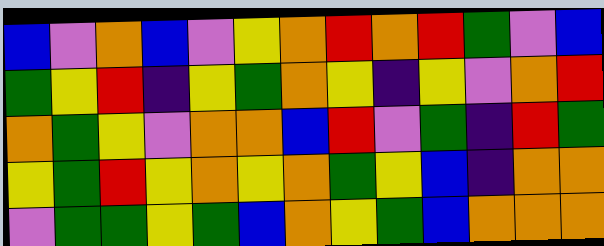[["blue", "violet", "orange", "blue", "violet", "yellow", "orange", "red", "orange", "red", "green", "violet", "blue"], ["green", "yellow", "red", "indigo", "yellow", "green", "orange", "yellow", "indigo", "yellow", "violet", "orange", "red"], ["orange", "green", "yellow", "violet", "orange", "orange", "blue", "red", "violet", "green", "indigo", "red", "green"], ["yellow", "green", "red", "yellow", "orange", "yellow", "orange", "green", "yellow", "blue", "indigo", "orange", "orange"], ["violet", "green", "green", "yellow", "green", "blue", "orange", "yellow", "green", "blue", "orange", "orange", "orange"]]